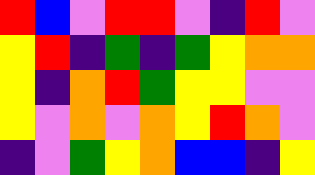[["red", "blue", "violet", "red", "red", "violet", "indigo", "red", "violet"], ["yellow", "red", "indigo", "green", "indigo", "green", "yellow", "orange", "orange"], ["yellow", "indigo", "orange", "red", "green", "yellow", "yellow", "violet", "violet"], ["yellow", "violet", "orange", "violet", "orange", "yellow", "red", "orange", "violet"], ["indigo", "violet", "green", "yellow", "orange", "blue", "blue", "indigo", "yellow"]]